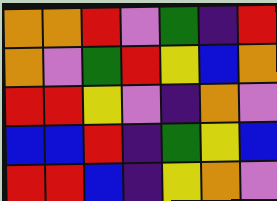[["orange", "orange", "red", "violet", "green", "indigo", "red"], ["orange", "violet", "green", "red", "yellow", "blue", "orange"], ["red", "red", "yellow", "violet", "indigo", "orange", "violet"], ["blue", "blue", "red", "indigo", "green", "yellow", "blue"], ["red", "red", "blue", "indigo", "yellow", "orange", "violet"]]